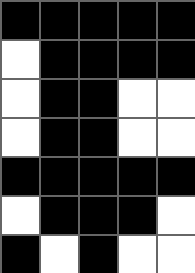[["black", "black", "black", "black", "black"], ["white", "black", "black", "black", "black"], ["white", "black", "black", "white", "white"], ["white", "black", "black", "white", "white"], ["black", "black", "black", "black", "black"], ["white", "black", "black", "black", "white"], ["black", "white", "black", "white", "white"]]